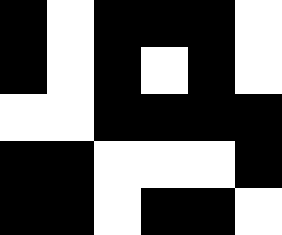[["black", "white", "black", "black", "black", "white"], ["black", "white", "black", "white", "black", "white"], ["white", "white", "black", "black", "black", "black"], ["black", "black", "white", "white", "white", "black"], ["black", "black", "white", "black", "black", "white"]]